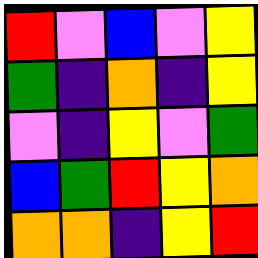[["red", "violet", "blue", "violet", "yellow"], ["green", "indigo", "orange", "indigo", "yellow"], ["violet", "indigo", "yellow", "violet", "green"], ["blue", "green", "red", "yellow", "orange"], ["orange", "orange", "indigo", "yellow", "red"]]